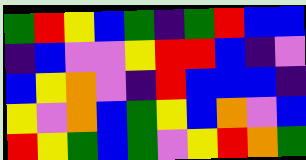[["green", "red", "yellow", "blue", "green", "indigo", "green", "red", "blue", "blue"], ["indigo", "blue", "violet", "violet", "yellow", "red", "red", "blue", "indigo", "violet"], ["blue", "yellow", "orange", "violet", "indigo", "red", "blue", "blue", "blue", "indigo"], ["yellow", "violet", "orange", "blue", "green", "yellow", "blue", "orange", "violet", "blue"], ["red", "yellow", "green", "blue", "green", "violet", "yellow", "red", "orange", "green"]]